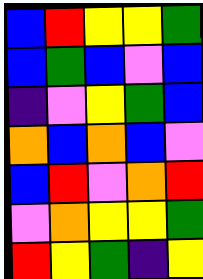[["blue", "red", "yellow", "yellow", "green"], ["blue", "green", "blue", "violet", "blue"], ["indigo", "violet", "yellow", "green", "blue"], ["orange", "blue", "orange", "blue", "violet"], ["blue", "red", "violet", "orange", "red"], ["violet", "orange", "yellow", "yellow", "green"], ["red", "yellow", "green", "indigo", "yellow"]]